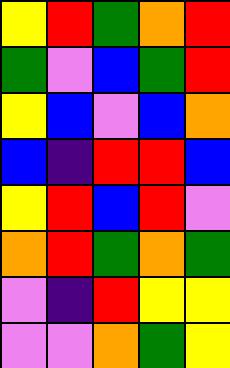[["yellow", "red", "green", "orange", "red"], ["green", "violet", "blue", "green", "red"], ["yellow", "blue", "violet", "blue", "orange"], ["blue", "indigo", "red", "red", "blue"], ["yellow", "red", "blue", "red", "violet"], ["orange", "red", "green", "orange", "green"], ["violet", "indigo", "red", "yellow", "yellow"], ["violet", "violet", "orange", "green", "yellow"]]